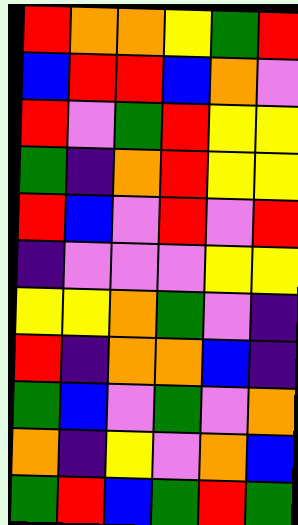[["red", "orange", "orange", "yellow", "green", "red"], ["blue", "red", "red", "blue", "orange", "violet"], ["red", "violet", "green", "red", "yellow", "yellow"], ["green", "indigo", "orange", "red", "yellow", "yellow"], ["red", "blue", "violet", "red", "violet", "red"], ["indigo", "violet", "violet", "violet", "yellow", "yellow"], ["yellow", "yellow", "orange", "green", "violet", "indigo"], ["red", "indigo", "orange", "orange", "blue", "indigo"], ["green", "blue", "violet", "green", "violet", "orange"], ["orange", "indigo", "yellow", "violet", "orange", "blue"], ["green", "red", "blue", "green", "red", "green"]]